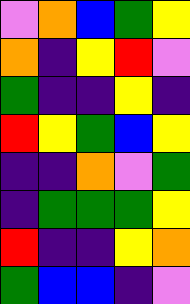[["violet", "orange", "blue", "green", "yellow"], ["orange", "indigo", "yellow", "red", "violet"], ["green", "indigo", "indigo", "yellow", "indigo"], ["red", "yellow", "green", "blue", "yellow"], ["indigo", "indigo", "orange", "violet", "green"], ["indigo", "green", "green", "green", "yellow"], ["red", "indigo", "indigo", "yellow", "orange"], ["green", "blue", "blue", "indigo", "violet"]]